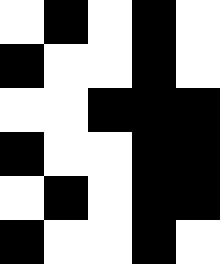[["white", "black", "white", "black", "white"], ["black", "white", "white", "black", "white"], ["white", "white", "black", "black", "black"], ["black", "white", "white", "black", "black"], ["white", "black", "white", "black", "black"], ["black", "white", "white", "black", "white"]]